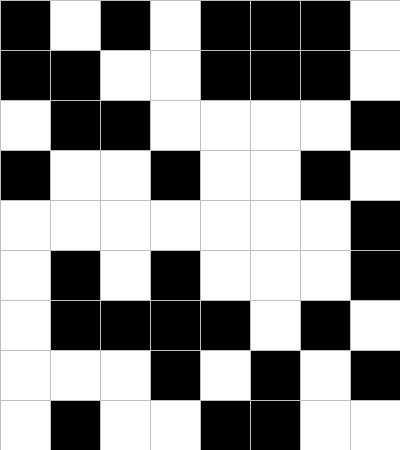[["black", "white", "black", "white", "black", "black", "black", "white"], ["black", "black", "white", "white", "black", "black", "black", "white"], ["white", "black", "black", "white", "white", "white", "white", "black"], ["black", "white", "white", "black", "white", "white", "black", "white"], ["white", "white", "white", "white", "white", "white", "white", "black"], ["white", "black", "white", "black", "white", "white", "white", "black"], ["white", "black", "black", "black", "black", "white", "black", "white"], ["white", "white", "white", "black", "white", "black", "white", "black"], ["white", "black", "white", "white", "black", "black", "white", "white"]]